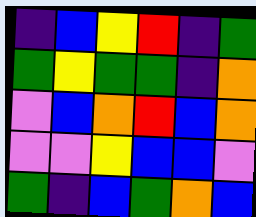[["indigo", "blue", "yellow", "red", "indigo", "green"], ["green", "yellow", "green", "green", "indigo", "orange"], ["violet", "blue", "orange", "red", "blue", "orange"], ["violet", "violet", "yellow", "blue", "blue", "violet"], ["green", "indigo", "blue", "green", "orange", "blue"]]